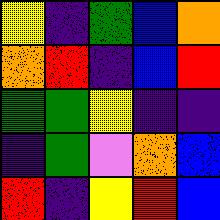[["yellow", "indigo", "green", "blue", "orange"], ["orange", "red", "indigo", "blue", "red"], ["green", "green", "yellow", "indigo", "indigo"], ["indigo", "green", "violet", "orange", "blue"], ["red", "indigo", "yellow", "red", "blue"]]